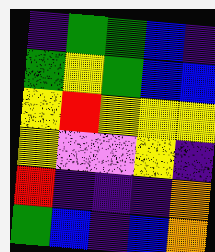[["indigo", "green", "green", "blue", "indigo"], ["green", "yellow", "green", "blue", "blue"], ["yellow", "red", "yellow", "yellow", "yellow"], ["yellow", "violet", "violet", "yellow", "indigo"], ["red", "indigo", "indigo", "indigo", "orange"], ["green", "blue", "indigo", "blue", "orange"]]